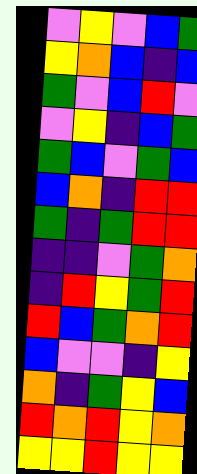[["violet", "yellow", "violet", "blue", "green"], ["yellow", "orange", "blue", "indigo", "blue"], ["green", "violet", "blue", "red", "violet"], ["violet", "yellow", "indigo", "blue", "green"], ["green", "blue", "violet", "green", "blue"], ["blue", "orange", "indigo", "red", "red"], ["green", "indigo", "green", "red", "red"], ["indigo", "indigo", "violet", "green", "orange"], ["indigo", "red", "yellow", "green", "red"], ["red", "blue", "green", "orange", "red"], ["blue", "violet", "violet", "indigo", "yellow"], ["orange", "indigo", "green", "yellow", "blue"], ["red", "orange", "red", "yellow", "orange"], ["yellow", "yellow", "red", "yellow", "yellow"]]